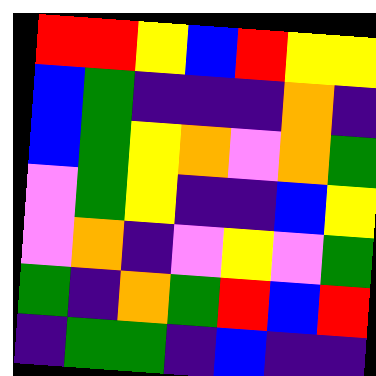[["red", "red", "yellow", "blue", "red", "yellow", "yellow"], ["blue", "green", "indigo", "indigo", "indigo", "orange", "indigo"], ["blue", "green", "yellow", "orange", "violet", "orange", "green"], ["violet", "green", "yellow", "indigo", "indigo", "blue", "yellow"], ["violet", "orange", "indigo", "violet", "yellow", "violet", "green"], ["green", "indigo", "orange", "green", "red", "blue", "red"], ["indigo", "green", "green", "indigo", "blue", "indigo", "indigo"]]